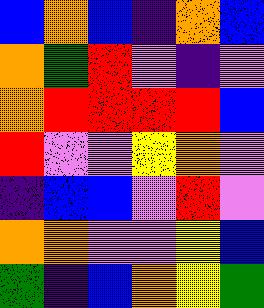[["blue", "orange", "blue", "indigo", "orange", "blue"], ["orange", "green", "red", "violet", "indigo", "violet"], ["orange", "red", "red", "red", "red", "blue"], ["red", "violet", "violet", "yellow", "orange", "violet"], ["indigo", "blue", "blue", "violet", "red", "violet"], ["orange", "orange", "violet", "violet", "yellow", "blue"], ["green", "indigo", "blue", "orange", "yellow", "green"]]